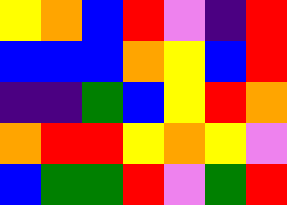[["yellow", "orange", "blue", "red", "violet", "indigo", "red"], ["blue", "blue", "blue", "orange", "yellow", "blue", "red"], ["indigo", "indigo", "green", "blue", "yellow", "red", "orange"], ["orange", "red", "red", "yellow", "orange", "yellow", "violet"], ["blue", "green", "green", "red", "violet", "green", "red"]]